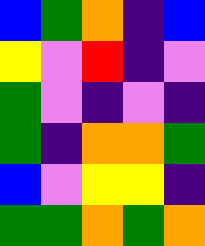[["blue", "green", "orange", "indigo", "blue"], ["yellow", "violet", "red", "indigo", "violet"], ["green", "violet", "indigo", "violet", "indigo"], ["green", "indigo", "orange", "orange", "green"], ["blue", "violet", "yellow", "yellow", "indigo"], ["green", "green", "orange", "green", "orange"]]